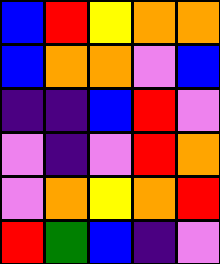[["blue", "red", "yellow", "orange", "orange"], ["blue", "orange", "orange", "violet", "blue"], ["indigo", "indigo", "blue", "red", "violet"], ["violet", "indigo", "violet", "red", "orange"], ["violet", "orange", "yellow", "orange", "red"], ["red", "green", "blue", "indigo", "violet"]]